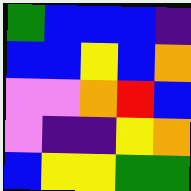[["green", "blue", "blue", "blue", "indigo"], ["blue", "blue", "yellow", "blue", "orange"], ["violet", "violet", "orange", "red", "blue"], ["violet", "indigo", "indigo", "yellow", "orange"], ["blue", "yellow", "yellow", "green", "green"]]